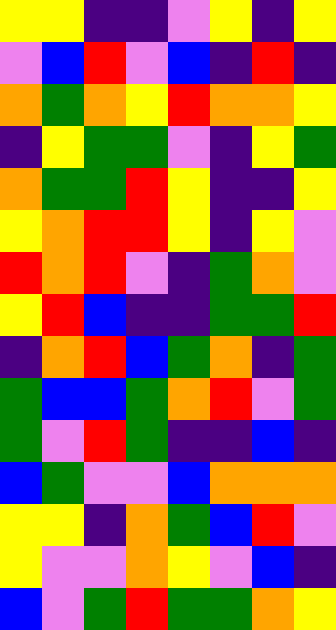[["yellow", "yellow", "indigo", "indigo", "violet", "yellow", "indigo", "yellow"], ["violet", "blue", "red", "violet", "blue", "indigo", "red", "indigo"], ["orange", "green", "orange", "yellow", "red", "orange", "orange", "yellow"], ["indigo", "yellow", "green", "green", "violet", "indigo", "yellow", "green"], ["orange", "green", "green", "red", "yellow", "indigo", "indigo", "yellow"], ["yellow", "orange", "red", "red", "yellow", "indigo", "yellow", "violet"], ["red", "orange", "red", "violet", "indigo", "green", "orange", "violet"], ["yellow", "red", "blue", "indigo", "indigo", "green", "green", "red"], ["indigo", "orange", "red", "blue", "green", "orange", "indigo", "green"], ["green", "blue", "blue", "green", "orange", "red", "violet", "green"], ["green", "violet", "red", "green", "indigo", "indigo", "blue", "indigo"], ["blue", "green", "violet", "violet", "blue", "orange", "orange", "orange"], ["yellow", "yellow", "indigo", "orange", "green", "blue", "red", "violet"], ["yellow", "violet", "violet", "orange", "yellow", "violet", "blue", "indigo"], ["blue", "violet", "green", "red", "green", "green", "orange", "yellow"]]